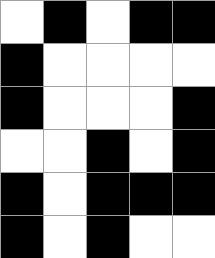[["white", "black", "white", "black", "black"], ["black", "white", "white", "white", "white"], ["black", "white", "white", "white", "black"], ["white", "white", "black", "white", "black"], ["black", "white", "black", "black", "black"], ["black", "white", "black", "white", "white"]]